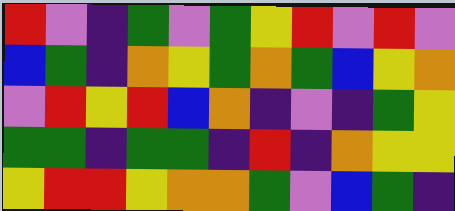[["red", "violet", "indigo", "green", "violet", "green", "yellow", "red", "violet", "red", "violet"], ["blue", "green", "indigo", "orange", "yellow", "green", "orange", "green", "blue", "yellow", "orange"], ["violet", "red", "yellow", "red", "blue", "orange", "indigo", "violet", "indigo", "green", "yellow"], ["green", "green", "indigo", "green", "green", "indigo", "red", "indigo", "orange", "yellow", "yellow"], ["yellow", "red", "red", "yellow", "orange", "orange", "green", "violet", "blue", "green", "indigo"]]